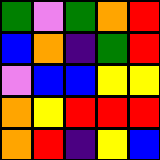[["green", "violet", "green", "orange", "red"], ["blue", "orange", "indigo", "green", "red"], ["violet", "blue", "blue", "yellow", "yellow"], ["orange", "yellow", "red", "red", "red"], ["orange", "red", "indigo", "yellow", "blue"]]